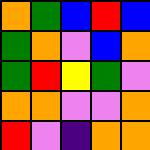[["orange", "green", "blue", "red", "blue"], ["green", "orange", "violet", "blue", "orange"], ["green", "red", "yellow", "green", "violet"], ["orange", "orange", "violet", "violet", "orange"], ["red", "violet", "indigo", "orange", "orange"]]